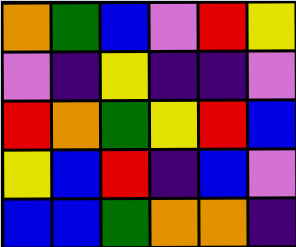[["orange", "green", "blue", "violet", "red", "yellow"], ["violet", "indigo", "yellow", "indigo", "indigo", "violet"], ["red", "orange", "green", "yellow", "red", "blue"], ["yellow", "blue", "red", "indigo", "blue", "violet"], ["blue", "blue", "green", "orange", "orange", "indigo"]]